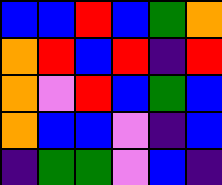[["blue", "blue", "red", "blue", "green", "orange"], ["orange", "red", "blue", "red", "indigo", "red"], ["orange", "violet", "red", "blue", "green", "blue"], ["orange", "blue", "blue", "violet", "indigo", "blue"], ["indigo", "green", "green", "violet", "blue", "indigo"]]